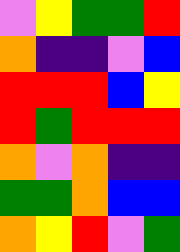[["violet", "yellow", "green", "green", "red"], ["orange", "indigo", "indigo", "violet", "blue"], ["red", "red", "red", "blue", "yellow"], ["red", "green", "red", "red", "red"], ["orange", "violet", "orange", "indigo", "indigo"], ["green", "green", "orange", "blue", "blue"], ["orange", "yellow", "red", "violet", "green"]]